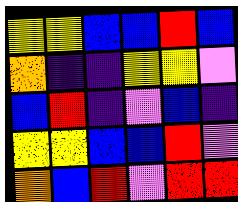[["yellow", "yellow", "blue", "blue", "red", "blue"], ["orange", "indigo", "indigo", "yellow", "yellow", "violet"], ["blue", "red", "indigo", "violet", "blue", "indigo"], ["yellow", "yellow", "blue", "blue", "red", "violet"], ["orange", "blue", "red", "violet", "red", "red"]]